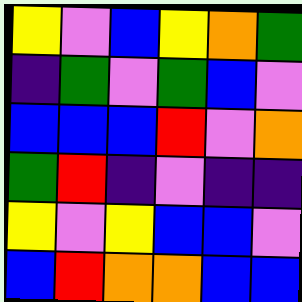[["yellow", "violet", "blue", "yellow", "orange", "green"], ["indigo", "green", "violet", "green", "blue", "violet"], ["blue", "blue", "blue", "red", "violet", "orange"], ["green", "red", "indigo", "violet", "indigo", "indigo"], ["yellow", "violet", "yellow", "blue", "blue", "violet"], ["blue", "red", "orange", "orange", "blue", "blue"]]